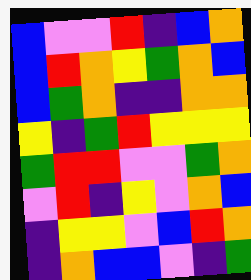[["blue", "violet", "violet", "red", "indigo", "blue", "orange"], ["blue", "red", "orange", "yellow", "green", "orange", "blue"], ["blue", "green", "orange", "indigo", "indigo", "orange", "orange"], ["yellow", "indigo", "green", "red", "yellow", "yellow", "yellow"], ["green", "red", "red", "violet", "violet", "green", "orange"], ["violet", "red", "indigo", "yellow", "violet", "orange", "blue"], ["indigo", "yellow", "yellow", "violet", "blue", "red", "orange"], ["indigo", "orange", "blue", "blue", "violet", "indigo", "green"]]